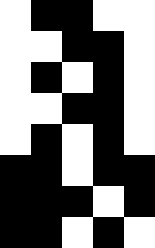[["white", "black", "black", "white", "white"], ["white", "white", "black", "black", "white"], ["white", "black", "white", "black", "white"], ["white", "white", "black", "black", "white"], ["white", "black", "white", "black", "white"], ["black", "black", "white", "black", "black"], ["black", "black", "black", "white", "black"], ["black", "black", "white", "black", "white"]]